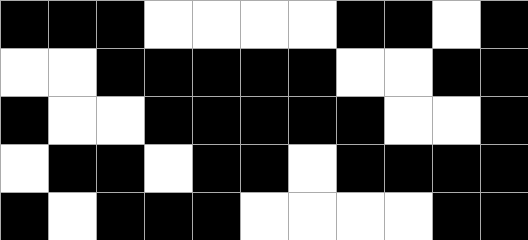[["black", "black", "black", "white", "white", "white", "white", "black", "black", "white", "black"], ["white", "white", "black", "black", "black", "black", "black", "white", "white", "black", "black"], ["black", "white", "white", "black", "black", "black", "black", "black", "white", "white", "black"], ["white", "black", "black", "white", "black", "black", "white", "black", "black", "black", "black"], ["black", "white", "black", "black", "black", "white", "white", "white", "white", "black", "black"]]